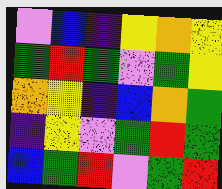[["violet", "blue", "indigo", "yellow", "orange", "yellow"], ["green", "red", "green", "violet", "green", "yellow"], ["orange", "yellow", "indigo", "blue", "orange", "green"], ["indigo", "yellow", "violet", "green", "red", "green"], ["blue", "green", "red", "violet", "green", "red"]]